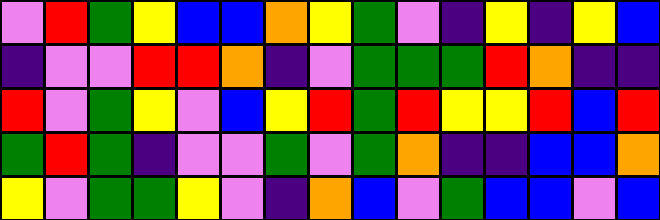[["violet", "red", "green", "yellow", "blue", "blue", "orange", "yellow", "green", "violet", "indigo", "yellow", "indigo", "yellow", "blue"], ["indigo", "violet", "violet", "red", "red", "orange", "indigo", "violet", "green", "green", "green", "red", "orange", "indigo", "indigo"], ["red", "violet", "green", "yellow", "violet", "blue", "yellow", "red", "green", "red", "yellow", "yellow", "red", "blue", "red"], ["green", "red", "green", "indigo", "violet", "violet", "green", "violet", "green", "orange", "indigo", "indigo", "blue", "blue", "orange"], ["yellow", "violet", "green", "green", "yellow", "violet", "indigo", "orange", "blue", "violet", "green", "blue", "blue", "violet", "blue"]]